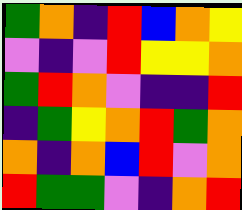[["green", "orange", "indigo", "red", "blue", "orange", "yellow"], ["violet", "indigo", "violet", "red", "yellow", "yellow", "orange"], ["green", "red", "orange", "violet", "indigo", "indigo", "red"], ["indigo", "green", "yellow", "orange", "red", "green", "orange"], ["orange", "indigo", "orange", "blue", "red", "violet", "orange"], ["red", "green", "green", "violet", "indigo", "orange", "red"]]